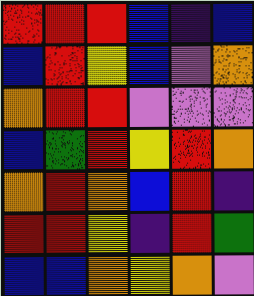[["red", "red", "red", "blue", "indigo", "blue"], ["blue", "red", "yellow", "blue", "violet", "orange"], ["orange", "red", "red", "violet", "violet", "violet"], ["blue", "green", "red", "yellow", "red", "orange"], ["orange", "red", "orange", "blue", "red", "indigo"], ["red", "red", "yellow", "indigo", "red", "green"], ["blue", "blue", "orange", "yellow", "orange", "violet"]]